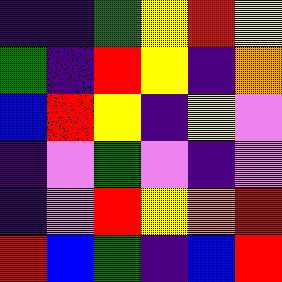[["indigo", "indigo", "green", "yellow", "red", "yellow"], ["green", "indigo", "red", "yellow", "indigo", "orange"], ["blue", "red", "yellow", "indigo", "yellow", "violet"], ["indigo", "violet", "green", "violet", "indigo", "violet"], ["indigo", "violet", "red", "yellow", "orange", "red"], ["red", "blue", "green", "indigo", "blue", "red"]]